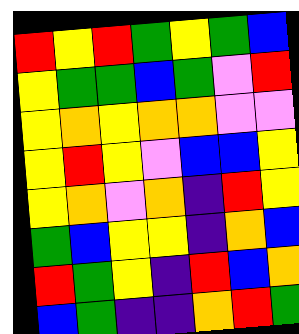[["red", "yellow", "red", "green", "yellow", "green", "blue"], ["yellow", "green", "green", "blue", "green", "violet", "red"], ["yellow", "orange", "yellow", "orange", "orange", "violet", "violet"], ["yellow", "red", "yellow", "violet", "blue", "blue", "yellow"], ["yellow", "orange", "violet", "orange", "indigo", "red", "yellow"], ["green", "blue", "yellow", "yellow", "indigo", "orange", "blue"], ["red", "green", "yellow", "indigo", "red", "blue", "orange"], ["blue", "green", "indigo", "indigo", "orange", "red", "green"]]